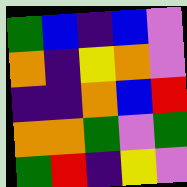[["green", "blue", "indigo", "blue", "violet"], ["orange", "indigo", "yellow", "orange", "violet"], ["indigo", "indigo", "orange", "blue", "red"], ["orange", "orange", "green", "violet", "green"], ["green", "red", "indigo", "yellow", "violet"]]